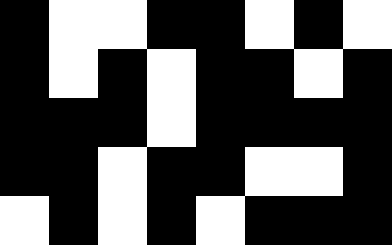[["black", "white", "white", "black", "black", "white", "black", "white"], ["black", "white", "black", "white", "black", "black", "white", "black"], ["black", "black", "black", "white", "black", "black", "black", "black"], ["black", "black", "white", "black", "black", "white", "white", "black"], ["white", "black", "white", "black", "white", "black", "black", "black"]]